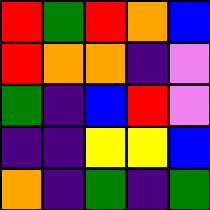[["red", "green", "red", "orange", "blue"], ["red", "orange", "orange", "indigo", "violet"], ["green", "indigo", "blue", "red", "violet"], ["indigo", "indigo", "yellow", "yellow", "blue"], ["orange", "indigo", "green", "indigo", "green"]]